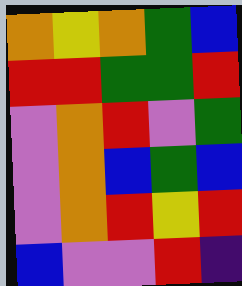[["orange", "yellow", "orange", "green", "blue"], ["red", "red", "green", "green", "red"], ["violet", "orange", "red", "violet", "green"], ["violet", "orange", "blue", "green", "blue"], ["violet", "orange", "red", "yellow", "red"], ["blue", "violet", "violet", "red", "indigo"]]